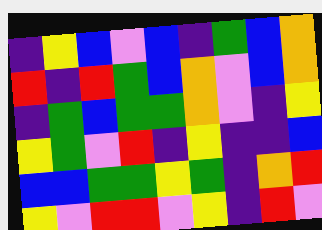[["indigo", "yellow", "blue", "violet", "blue", "indigo", "green", "blue", "orange"], ["red", "indigo", "red", "green", "blue", "orange", "violet", "blue", "orange"], ["indigo", "green", "blue", "green", "green", "orange", "violet", "indigo", "yellow"], ["yellow", "green", "violet", "red", "indigo", "yellow", "indigo", "indigo", "blue"], ["blue", "blue", "green", "green", "yellow", "green", "indigo", "orange", "red"], ["yellow", "violet", "red", "red", "violet", "yellow", "indigo", "red", "violet"]]